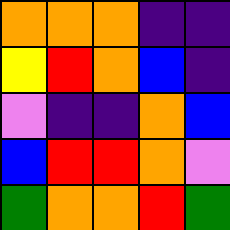[["orange", "orange", "orange", "indigo", "indigo"], ["yellow", "red", "orange", "blue", "indigo"], ["violet", "indigo", "indigo", "orange", "blue"], ["blue", "red", "red", "orange", "violet"], ["green", "orange", "orange", "red", "green"]]